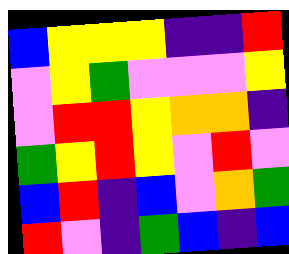[["blue", "yellow", "yellow", "yellow", "indigo", "indigo", "red"], ["violet", "yellow", "green", "violet", "violet", "violet", "yellow"], ["violet", "red", "red", "yellow", "orange", "orange", "indigo"], ["green", "yellow", "red", "yellow", "violet", "red", "violet"], ["blue", "red", "indigo", "blue", "violet", "orange", "green"], ["red", "violet", "indigo", "green", "blue", "indigo", "blue"]]